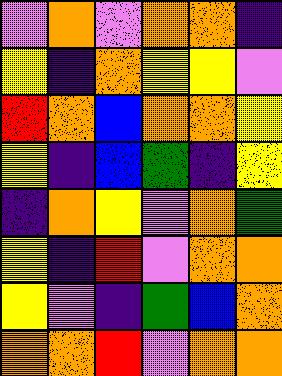[["violet", "orange", "violet", "orange", "orange", "indigo"], ["yellow", "indigo", "orange", "yellow", "yellow", "violet"], ["red", "orange", "blue", "orange", "orange", "yellow"], ["yellow", "indigo", "blue", "green", "indigo", "yellow"], ["indigo", "orange", "yellow", "violet", "orange", "green"], ["yellow", "indigo", "red", "violet", "orange", "orange"], ["yellow", "violet", "indigo", "green", "blue", "orange"], ["orange", "orange", "red", "violet", "orange", "orange"]]